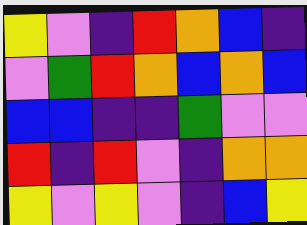[["yellow", "violet", "indigo", "red", "orange", "blue", "indigo"], ["violet", "green", "red", "orange", "blue", "orange", "blue"], ["blue", "blue", "indigo", "indigo", "green", "violet", "violet"], ["red", "indigo", "red", "violet", "indigo", "orange", "orange"], ["yellow", "violet", "yellow", "violet", "indigo", "blue", "yellow"]]